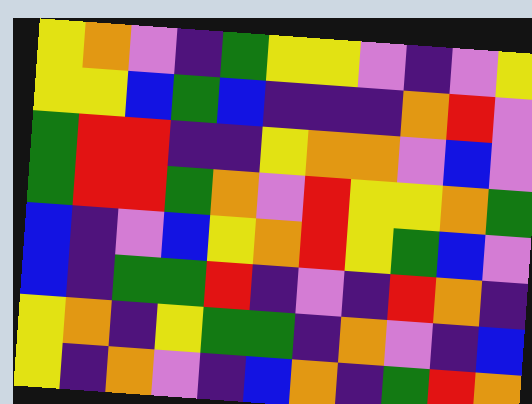[["yellow", "orange", "violet", "indigo", "green", "yellow", "yellow", "violet", "indigo", "violet", "yellow"], ["yellow", "yellow", "blue", "green", "blue", "indigo", "indigo", "indigo", "orange", "red", "violet"], ["green", "red", "red", "indigo", "indigo", "yellow", "orange", "orange", "violet", "blue", "violet"], ["green", "red", "red", "green", "orange", "violet", "red", "yellow", "yellow", "orange", "green"], ["blue", "indigo", "violet", "blue", "yellow", "orange", "red", "yellow", "green", "blue", "violet"], ["blue", "indigo", "green", "green", "red", "indigo", "violet", "indigo", "red", "orange", "indigo"], ["yellow", "orange", "indigo", "yellow", "green", "green", "indigo", "orange", "violet", "indigo", "blue"], ["yellow", "indigo", "orange", "violet", "indigo", "blue", "orange", "indigo", "green", "red", "orange"]]